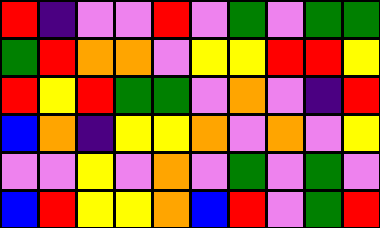[["red", "indigo", "violet", "violet", "red", "violet", "green", "violet", "green", "green"], ["green", "red", "orange", "orange", "violet", "yellow", "yellow", "red", "red", "yellow"], ["red", "yellow", "red", "green", "green", "violet", "orange", "violet", "indigo", "red"], ["blue", "orange", "indigo", "yellow", "yellow", "orange", "violet", "orange", "violet", "yellow"], ["violet", "violet", "yellow", "violet", "orange", "violet", "green", "violet", "green", "violet"], ["blue", "red", "yellow", "yellow", "orange", "blue", "red", "violet", "green", "red"]]